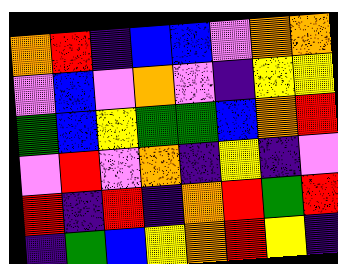[["orange", "red", "indigo", "blue", "blue", "violet", "orange", "orange"], ["violet", "blue", "violet", "orange", "violet", "indigo", "yellow", "yellow"], ["green", "blue", "yellow", "green", "green", "blue", "orange", "red"], ["violet", "red", "violet", "orange", "indigo", "yellow", "indigo", "violet"], ["red", "indigo", "red", "indigo", "orange", "red", "green", "red"], ["indigo", "green", "blue", "yellow", "orange", "red", "yellow", "indigo"]]